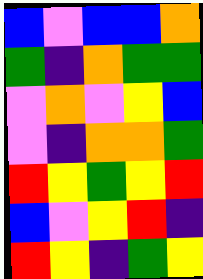[["blue", "violet", "blue", "blue", "orange"], ["green", "indigo", "orange", "green", "green"], ["violet", "orange", "violet", "yellow", "blue"], ["violet", "indigo", "orange", "orange", "green"], ["red", "yellow", "green", "yellow", "red"], ["blue", "violet", "yellow", "red", "indigo"], ["red", "yellow", "indigo", "green", "yellow"]]